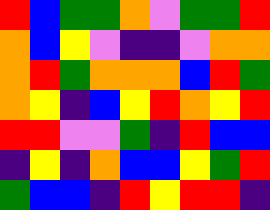[["red", "blue", "green", "green", "orange", "violet", "green", "green", "red"], ["orange", "blue", "yellow", "violet", "indigo", "indigo", "violet", "orange", "orange"], ["orange", "red", "green", "orange", "orange", "orange", "blue", "red", "green"], ["orange", "yellow", "indigo", "blue", "yellow", "red", "orange", "yellow", "red"], ["red", "red", "violet", "violet", "green", "indigo", "red", "blue", "blue"], ["indigo", "yellow", "indigo", "orange", "blue", "blue", "yellow", "green", "red"], ["green", "blue", "blue", "indigo", "red", "yellow", "red", "red", "indigo"]]